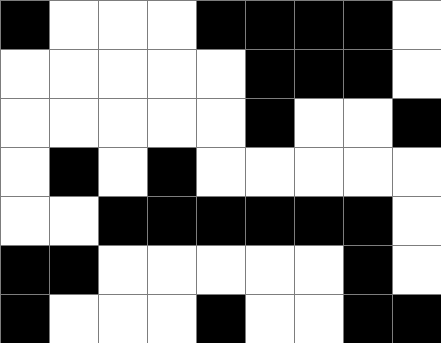[["black", "white", "white", "white", "black", "black", "black", "black", "white"], ["white", "white", "white", "white", "white", "black", "black", "black", "white"], ["white", "white", "white", "white", "white", "black", "white", "white", "black"], ["white", "black", "white", "black", "white", "white", "white", "white", "white"], ["white", "white", "black", "black", "black", "black", "black", "black", "white"], ["black", "black", "white", "white", "white", "white", "white", "black", "white"], ["black", "white", "white", "white", "black", "white", "white", "black", "black"]]